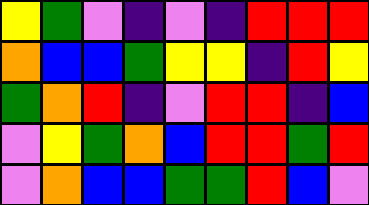[["yellow", "green", "violet", "indigo", "violet", "indigo", "red", "red", "red"], ["orange", "blue", "blue", "green", "yellow", "yellow", "indigo", "red", "yellow"], ["green", "orange", "red", "indigo", "violet", "red", "red", "indigo", "blue"], ["violet", "yellow", "green", "orange", "blue", "red", "red", "green", "red"], ["violet", "orange", "blue", "blue", "green", "green", "red", "blue", "violet"]]